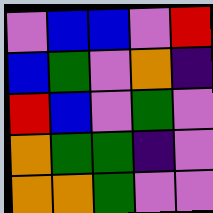[["violet", "blue", "blue", "violet", "red"], ["blue", "green", "violet", "orange", "indigo"], ["red", "blue", "violet", "green", "violet"], ["orange", "green", "green", "indigo", "violet"], ["orange", "orange", "green", "violet", "violet"]]